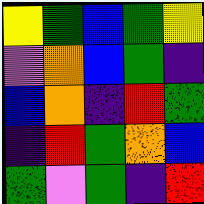[["yellow", "green", "blue", "green", "yellow"], ["violet", "orange", "blue", "green", "indigo"], ["blue", "orange", "indigo", "red", "green"], ["indigo", "red", "green", "orange", "blue"], ["green", "violet", "green", "indigo", "red"]]